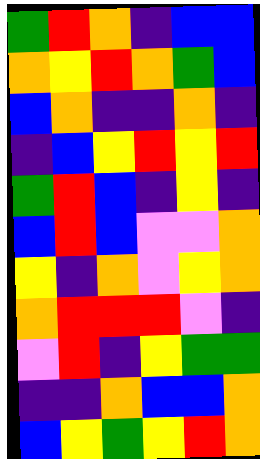[["green", "red", "orange", "indigo", "blue", "blue"], ["orange", "yellow", "red", "orange", "green", "blue"], ["blue", "orange", "indigo", "indigo", "orange", "indigo"], ["indigo", "blue", "yellow", "red", "yellow", "red"], ["green", "red", "blue", "indigo", "yellow", "indigo"], ["blue", "red", "blue", "violet", "violet", "orange"], ["yellow", "indigo", "orange", "violet", "yellow", "orange"], ["orange", "red", "red", "red", "violet", "indigo"], ["violet", "red", "indigo", "yellow", "green", "green"], ["indigo", "indigo", "orange", "blue", "blue", "orange"], ["blue", "yellow", "green", "yellow", "red", "orange"]]